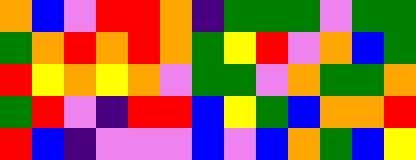[["orange", "blue", "violet", "red", "red", "orange", "indigo", "green", "green", "green", "violet", "green", "green"], ["green", "orange", "red", "orange", "red", "orange", "green", "yellow", "red", "violet", "orange", "blue", "green"], ["red", "yellow", "orange", "yellow", "orange", "violet", "green", "green", "violet", "orange", "green", "green", "orange"], ["green", "red", "violet", "indigo", "red", "red", "blue", "yellow", "green", "blue", "orange", "orange", "red"], ["red", "blue", "indigo", "violet", "violet", "violet", "blue", "violet", "blue", "orange", "green", "blue", "yellow"]]